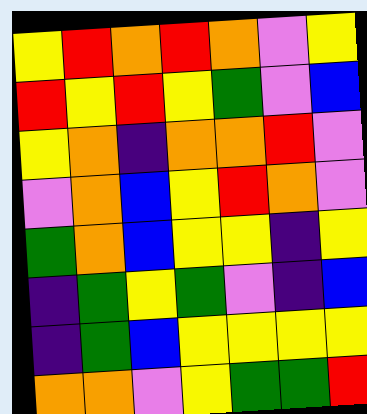[["yellow", "red", "orange", "red", "orange", "violet", "yellow"], ["red", "yellow", "red", "yellow", "green", "violet", "blue"], ["yellow", "orange", "indigo", "orange", "orange", "red", "violet"], ["violet", "orange", "blue", "yellow", "red", "orange", "violet"], ["green", "orange", "blue", "yellow", "yellow", "indigo", "yellow"], ["indigo", "green", "yellow", "green", "violet", "indigo", "blue"], ["indigo", "green", "blue", "yellow", "yellow", "yellow", "yellow"], ["orange", "orange", "violet", "yellow", "green", "green", "red"]]